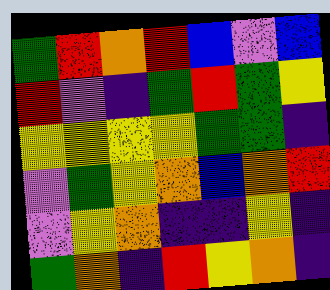[["green", "red", "orange", "red", "blue", "violet", "blue"], ["red", "violet", "indigo", "green", "red", "green", "yellow"], ["yellow", "yellow", "yellow", "yellow", "green", "green", "indigo"], ["violet", "green", "yellow", "orange", "blue", "orange", "red"], ["violet", "yellow", "orange", "indigo", "indigo", "yellow", "indigo"], ["green", "orange", "indigo", "red", "yellow", "orange", "indigo"]]